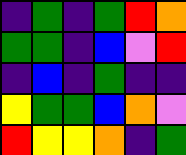[["indigo", "green", "indigo", "green", "red", "orange"], ["green", "green", "indigo", "blue", "violet", "red"], ["indigo", "blue", "indigo", "green", "indigo", "indigo"], ["yellow", "green", "green", "blue", "orange", "violet"], ["red", "yellow", "yellow", "orange", "indigo", "green"]]